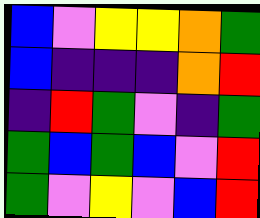[["blue", "violet", "yellow", "yellow", "orange", "green"], ["blue", "indigo", "indigo", "indigo", "orange", "red"], ["indigo", "red", "green", "violet", "indigo", "green"], ["green", "blue", "green", "blue", "violet", "red"], ["green", "violet", "yellow", "violet", "blue", "red"]]